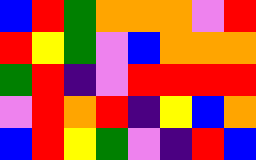[["blue", "red", "green", "orange", "orange", "orange", "violet", "red"], ["red", "yellow", "green", "violet", "blue", "orange", "orange", "orange"], ["green", "red", "indigo", "violet", "red", "red", "red", "red"], ["violet", "red", "orange", "red", "indigo", "yellow", "blue", "orange"], ["blue", "red", "yellow", "green", "violet", "indigo", "red", "blue"]]